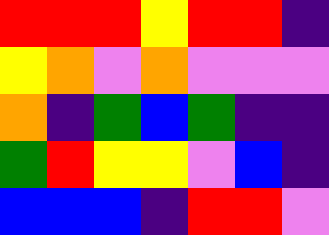[["red", "red", "red", "yellow", "red", "red", "indigo"], ["yellow", "orange", "violet", "orange", "violet", "violet", "violet"], ["orange", "indigo", "green", "blue", "green", "indigo", "indigo"], ["green", "red", "yellow", "yellow", "violet", "blue", "indigo"], ["blue", "blue", "blue", "indigo", "red", "red", "violet"]]